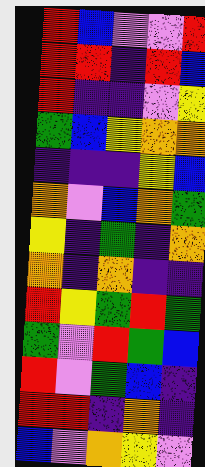[["red", "blue", "violet", "violet", "red"], ["red", "red", "indigo", "red", "blue"], ["red", "indigo", "indigo", "violet", "yellow"], ["green", "blue", "yellow", "orange", "orange"], ["indigo", "indigo", "indigo", "yellow", "blue"], ["orange", "violet", "blue", "orange", "green"], ["yellow", "indigo", "green", "indigo", "orange"], ["orange", "indigo", "orange", "indigo", "indigo"], ["red", "yellow", "green", "red", "green"], ["green", "violet", "red", "green", "blue"], ["red", "violet", "green", "blue", "indigo"], ["red", "red", "indigo", "orange", "indigo"], ["blue", "violet", "orange", "yellow", "violet"]]